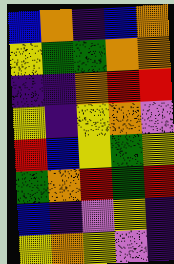[["blue", "orange", "indigo", "blue", "orange"], ["yellow", "green", "green", "orange", "orange"], ["indigo", "indigo", "orange", "red", "red"], ["yellow", "indigo", "yellow", "orange", "violet"], ["red", "blue", "yellow", "green", "yellow"], ["green", "orange", "red", "green", "red"], ["blue", "indigo", "violet", "yellow", "indigo"], ["yellow", "orange", "yellow", "violet", "indigo"]]